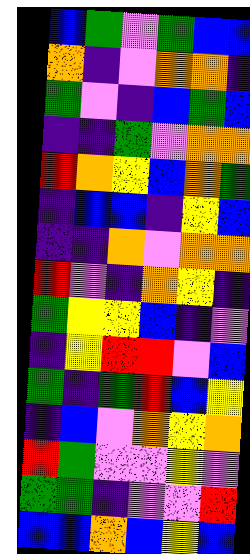[["blue", "green", "violet", "green", "blue", "blue"], ["orange", "indigo", "violet", "orange", "orange", "indigo"], ["green", "violet", "indigo", "blue", "green", "blue"], ["indigo", "indigo", "green", "violet", "orange", "orange"], ["red", "orange", "yellow", "blue", "orange", "green"], ["indigo", "blue", "blue", "indigo", "yellow", "blue"], ["indigo", "indigo", "orange", "violet", "orange", "orange"], ["red", "violet", "indigo", "orange", "yellow", "indigo"], ["green", "yellow", "yellow", "blue", "indigo", "violet"], ["indigo", "yellow", "red", "red", "violet", "blue"], ["green", "indigo", "green", "red", "blue", "yellow"], ["indigo", "blue", "violet", "orange", "yellow", "orange"], ["red", "green", "violet", "violet", "yellow", "violet"], ["green", "green", "indigo", "violet", "violet", "red"], ["blue", "blue", "orange", "blue", "yellow", "blue"]]